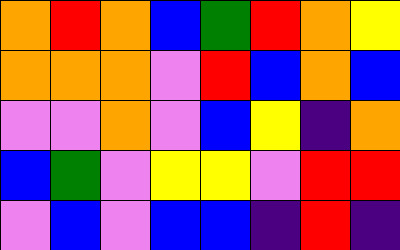[["orange", "red", "orange", "blue", "green", "red", "orange", "yellow"], ["orange", "orange", "orange", "violet", "red", "blue", "orange", "blue"], ["violet", "violet", "orange", "violet", "blue", "yellow", "indigo", "orange"], ["blue", "green", "violet", "yellow", "yellow", "violet", "red", "red"], ["violet", "blue", "violet", "blue", "blue", "indigo", "red", "indigo"]]